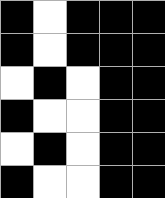[["black", "white", "black", "black", "black"], ["black", "white", "black", "black", "black"], ["white", "black", "white", "black", "black"], ["black", "white", "white", "black", "black"], ["white", "black", "white", "black", "black"], ["black", "white", "white", "black", "black"]]